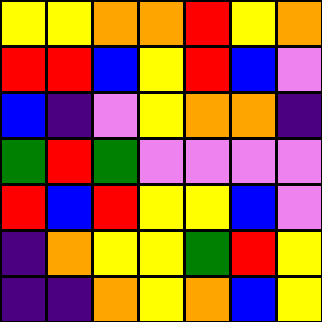[["yellow", "yellow", "orange", "orange", "red", "yellow", "orange"], ["red", "red", "blue", "yellow", "red", "blue", "violet"], ["blue", "indigo", "violet", "yellow", "orange", "orange", "indigo"], ["green", "red", "green", "violet", "violet", "violet", "violet"], ["red", "blue", "red", "yellow", "yellow", "blue", "violet"], ["indigo", "orange", "yellow", "yellow", "green", "red", "yellow"], ["indigo", "indigo", "orange", "yellow", "orange", "blue", "yellow"]]